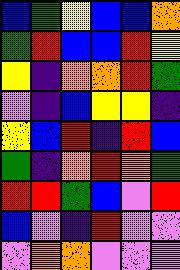[["blue", "green", "yellow", "blue", "blue", "orange"], ["green", "red", "blue", "blue", "red", "yellow"], ["yellow", "indigo", "orange", "orange", "red", "green"], ["violet", "indigo", "blue", "yellow", "yellow", "indigo"], ["yellow", "blue", "red", "indigo", "red", "blue"], ["green", "indigo", "orange", "red", "orange", "green"], ["red", "red", "green", "blue", "violet", "red"], ["blue", "violet", "indigo", "red", "violet", "violet"], ["violet", "orange", "orange", "violet", "violet", "violet"]]